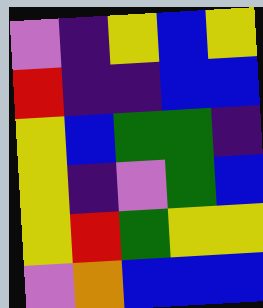[["violet", "indigo", "yellow", "blue", "yellow"], ["red", "indigo", "indigo", "blue", "blue"], ["yellow", "blue", "green", "green", "indigo"], ["yellow", "indigo", "violet", "green", "blue"], ["yellow", "red", "green", "yellow", "yellow"], ["violet", "orange", "blue", "blue", "blue"]]